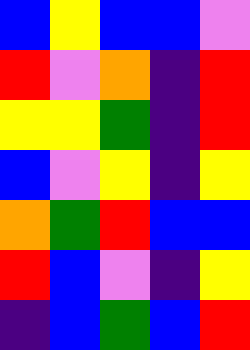[["blue", "yellow", "blue", "blue", "violet"], ["red", "violet", "orange", "indigo", "red"], ["yellow", "yellow", "green", "indigo", "red"], ["blue", "violet", "yellow", "indigo", "yellow"], ["orange", "green", "red", "blue", "blue"], ["red", "blue", "violet", "indigo", "yellow"], ["indigo", "blue", "green", "blue", "red"]]